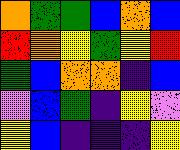[["orange", "green", "green", "blue", "orange", "blue"], ["red", "orange", "yellow", "green", "yellow", "red"], ["green", "blue", "orange", "orange", "indigo", "blue"], ["violet", "blue", "green", "indigo", "yellow", "violet"], ["yellow", "blue", "indigo", "indigo", "indigo", "yellow"]]